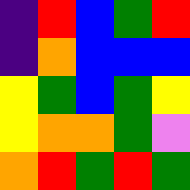[["indigo", "red", "blue", "green", "red"], ["indigo", "orange", "blue", "blue", "blue"], ["yellow", "green", "blue", "green", "yellow"], ["yellow", "orange", "orange", "green", "violet"], ["orange", "red", "green", "red", "green"]]